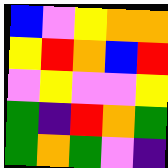[["blue", "violet", "yellow", "orange", "orange"], ["yellow", "red", "orange", "blue", "red"], ["violet", "yellow", "violet", "violet", "yellow"], ["green", "indigo", "red", "orange", "green"], ["green", "orange", "green", "violet", "indigo"]]